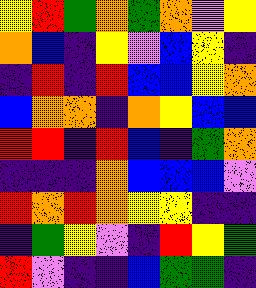[["yellow", "red", "green", "orange", "green", "orange", "violet", "yellow"], ["orange", "blue", "indigo", "yellow", "violet", "blue", "yellow", "indigo"], ["indigo", "red", "indigo", "red", "blue", "blue", "yellow", "orange"], ["blue", "orange", "orange", "indigo", "orange", "yellow", "blue", "blue"], ["red", "red", "indigo", "red", "blue", "indigo", "green", "orange"], ["indigo", "indigo", "indigo", "orange", "blue", "blue", "blue", "violet"], ["red", "orange", "red", "orange", "yellow", "yellow", "indigo", "indigo"], ["indigo", "green", "yellow", "violet", "indigo", "red", "yellow", "green"], ["red", "violet", "indigo", "indigo", "blue", "green", "green", "indigo"]]